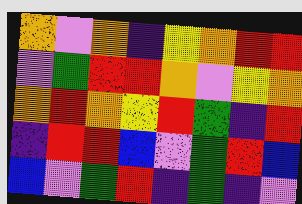[["orange", "violet", "orange", "indigo", "yellow", "orange", "red", "red"], ["violet", "green", "red", "red", "orange", "violet", "yellow", "orange"], ["orange", "red", "orange", "yellow", "red", "green", "indigo", "red"], ["indigo", "red", "red", "blue", "violet", "green", "red", "blue"], ["blue", "violet", "green", "red", "indigo", "green", "indigo", "violet"]]